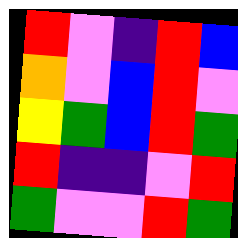[["red", "violet", "indigo", "red", "blue"], ["orange", "violet", "blue", "red", "violet"], ["yellow", "green", "blue", "red", "green"], ["red", "indigo", "indigo", "violet", "red"], ["green", "violet", "violet", "red", "green"]]